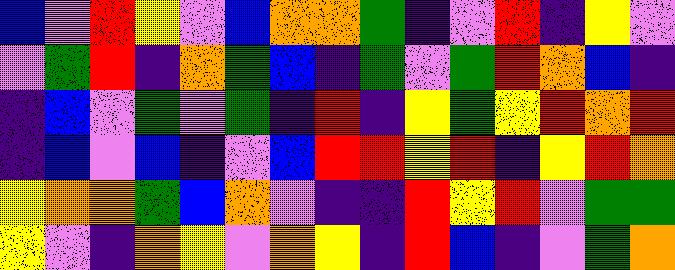[["blue", "violet", "red", "yellow", "violet", "blue", "orange", "orange", "green", "indigo", "violet", "red", "indigo", "yellow", "violet"], ["violet", "green", "red", "indigo", "orange", "green", "blue", "indigo", "green", "violet", "green", "red", "orange", "blue", "indigo"], ["indigo", "blue", "violet", "green", "violet", "green", "indigo", "red", "indigo", "yellow", "green", "yellow", "red", "orange", "red"], ["indigo", "blue", "violet", "blue", "indigo", "violet", "blue", "red", "red", "yellow", "red", "indigo", "yellow", "red", "orange"], ["yellow", "orange", "orange", "green", "blue", "orange", "violet", "indigo", "indigo", "red", "yellow", "red", "violet", "green", "green"], ["yellow", "violet", "indigo", "orange", "yellow", "violet", "orange", "yellow", "indigo", "red", "blue", "indigo", "violet", "green", "orange"]]